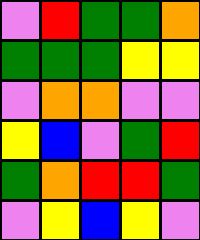[["violet", "red", "green", "green", "orange"], ["green", "green", "green", "yellow", "yellow"], ["violet", "orange", "orange", "violet", "violet"], ["yellow", "blue", "violet", "green", "red"], ["green", "orange", "red", "red", "green"], ["violet", "yellow", "blue", "yellow", "violet"]]